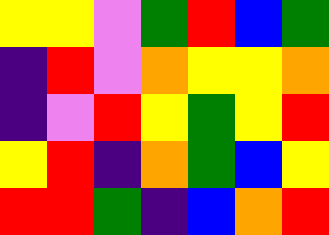[["yellow", "yellow", "violet", "green", "red", "blue", "green"], ["indigo", "red", "violet", "orange", "yellow", "yellow", "orange"], ["indigo", "violet", "red", "yellow", "green", "yellow", "red"], ["yellow", "red", "indigo", "orange", "green", "blue", "yellow"], ["red", "red", "green", "indigo", "blue", "orange", "red"]]